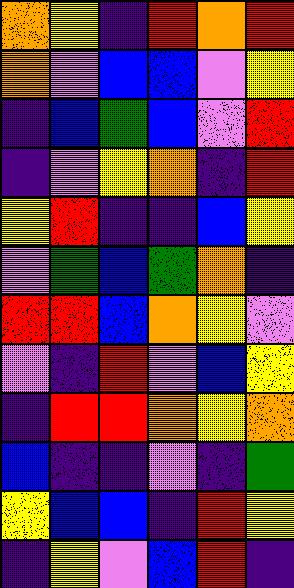[["orange", "yellow", "indigo", "red", "orange", "red"], ["orange", "violet", "blue", "blue", "violet", "yellow"], ["indigo", "blue", "green", "blue", "violet", "red"], ["indigo", "violet", "yellow", "orange", "indigo", "red"], ["yellow", "red", "indigo", "indigo", "blue", "yellow"], ["violet", "green", "blue", "green", "orange", "indigo"], ["red", "red", "blue", "orange", "yellow", "violet"], ["violet", "indigo", "red", "violet", "blue", "yellow"], ["indigo", "red", "red", "orange", "yellow", "orange"], ["blue", "indigo", "indigo", "violet", "indigo", "green"], ["yellow", "blue", "blue", "indigo", "red", "yellow"], ["indigo", "yellow", "violet", "blue", "red", "indigo"]]